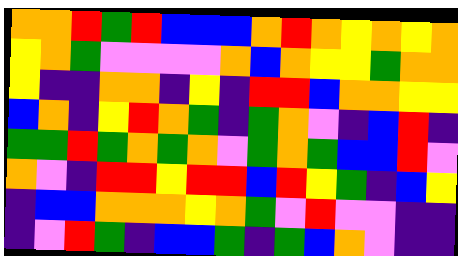[["orange", "orange", "red", "green", "red", "blue", "blue", "blue", "orange", "red", "orange", "yellow", "orange", "yellow", "orange"], ["yellow", "orange", "green", "violet", "violet", "violet", "violet", "orange", "blue", "orange", "yellow", "yellow", "green", "orange", "orange"], ["yellow", "indigo", "indigo", "orange", "orange", "indigo", "yellow", "indigo", "red", "red", "blue", "orange", "orange", "yellow", "yellow"], ["blue", "orange", "indigo", "yellow", "red", "orange", "green", "indigo", "green", "orange", "violet", "indigo", "blue", "red", "indigo"], ["green", "green", "red", "green", "orange", "green", "orange", "violet", "green", "orange", "green", "blue", "blue", "red", "violet"], ["orange", "violet", "indigo", "red", "red", "yellow", "red", "red", "blue", "red", "yellow", "green", "indigo", "blue", "yellow"], ["indigo", "blue", "blue", "orange", "orange", "orange", "yellow", "orange", "green", "violet", "red", "violet", "violet", "indigo", "indigo"], ["indigo", "violet", "red", "green", "indigo", "blue", "blue", "green", "indigo", "green", "blue", "orange", "violet", "indigo", "indigo"]]